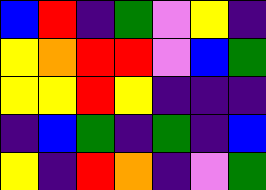[["blue", "red", "indigo", "green", "violet", "yellow", "indigo"], ["yellow", "orange", "red", "red", "violet", "blue", "green"], ["yellow", "yellow", "red", "yellow", "indigo", "indigo", "indigo"], ["indigo", "blue", "green", "indigo", "green", "indigo", "blue"], ["yellow", "indigo", "red", "orange", "indigo", "violet", "green"]]